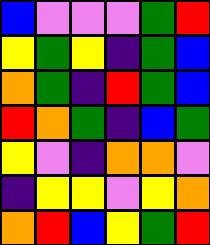[["blue", "violet", "violet", "violet", "green", "red"], ["yellow", "green", "yellow", "indigo", "green", "blue"], ["orange", "green", "indigo", "red", "green", "blue"], ["red", "orange", "green", "indigo", "blue", "green"], ["yellow", "violet", "indigo", "orange", "orange", "violet"], ["indigo", "yellow", "yellow", "violet", "yellow", "orange"], ["orange", "red", "blue", "yellow", "green", "red"]]